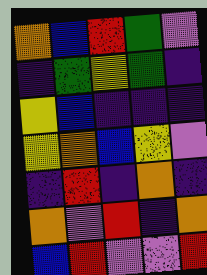[["orange", "blue", "red", "green", "violet"], ["indigo", "green", "yellow", "green", "indigo"], ["yellow", "blue", "indigo", "indigo", "indigo"], ["yellow", "orange", "blue", "yellow", "violet"], ["indigo", "red", "indigo", "orange", "indigo"], ["orange", "violet", "red", "indigo", "orange"], ["blue", "red", "violet", "violet", "red"]]